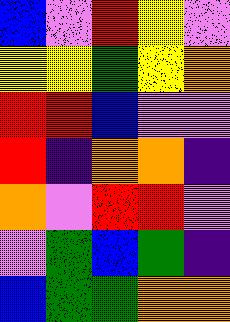[["blue", "violet", "red", "yellow", "violet"], ["yellow", "yellow", "green", "yellow", "orange"], ["red", "red", "blue", "violet", "violet"], ["red", "indigo", "orange", "orange", "indigo"], ["orange", "violet", "red", "red", "violet"], ["violet", "green", "blue", "green", "indigo"], ["blue", "green", "green", "orange", "orange"]]